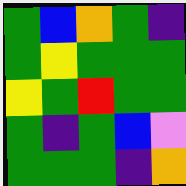[["green", "blue", "orange", "green", "indigo"], ["green", "yellow", "green", "green", "green"], ["yellow", "green", "red", "green", "green"], ["green", "indigo", "green", "blue", "violet"], ["green", "green", "green", "indigo", "orange"]]